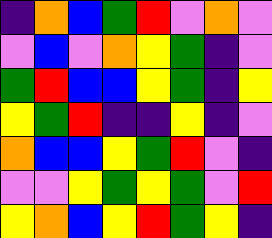[["indigo", "orange", "blue", "green", "red", "violet", "orange", "violet"], ["violet", "blue", "violet", "orange", "yellow", "green", "indigo", "violet"], ["green", "red", "blue", "blue", "yellow", "green", "indigo", "yellow"], ["yellow", "green", "red", "indigo", "indigo", "yellow", "indigo", "violet"], ["orange", "blue", "blue", "yellow", "green", "red", "violet", "indigo"], ["violet", "violet", "yellow", "green", "yellow", "green", "violet", "red"], ["yellow", "orange", "blue", "yellow", "red", "green", "yellow", "indigo"]]